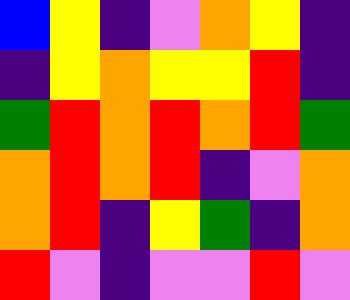[["blue", "yellow", "indigo", "violet", "orange", "yellow", "indigo"], ["indigo", "yellow", "orange", "yellow", "yellow", "red", "indigo"], ["green", "red", "orange", "red", "orange", "red", "green"], ["orange", "red", "orange", "red", "indigo", "violet", "orange"], ["orange", "red", "indigo", "yellow", "green", "indigo", "orange"], ["red", "violet", "indigo", "violet", "violet", "red", "violet"]]